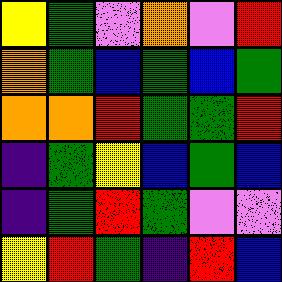[["yellow", "green", "violet", "orange", "violet", "red"], ["orange", "green", "blue", "green", "blue", "green"], ["orange", "orange", "red", "green", "green", "red"], ["indigo", "green", "yellow", "blue", "green", "blue"], ["indigo", "green", "red", "green", "violet", "violet"], ["yellow", "red", "green", "indigo", "red", "blue"]]